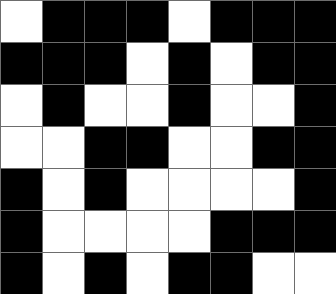[["white", "black", "black", "black", "white", "black", "black", "black"], ["black", "black", "black", "white", "black", "white", "black", "black"], ["white", "black", "white", "white", "black", "white", "white", "black"], ["white", "white", "black", "black", "white", "white", "black", "black"], ["black", "white", "black", "white", "white", "white", "white", "black"], ["black", "white", "white", "white", "white", "black", "black", "black"], ["black", "white", "black", "white", "black", "black", "white", "white"]]